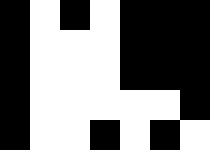[["black", "white", "black", "white", "black", "black", "black"], ["black", "white", "white", "white", "black", "black", "black"], ["black", "white", "white", "white", "black", "black", "black"], ["black", "white", "white", "white", "white", "white", "black"], ["black", "white", "white", "black", "white", "black", "white"]]